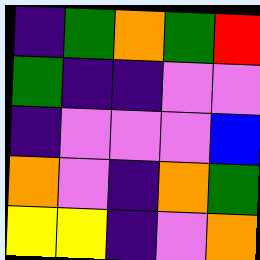[["indigo", "green", "orange", "green", "red"], ["green", "indigo", "indigo", "violet", "violet"], ["indigo", "violet", "violet", "violet", "blue"], ["orange", "violet", "indigo", "orange", "green"], ["yellow", "yellow", "indigo", "violet", "orange"]]